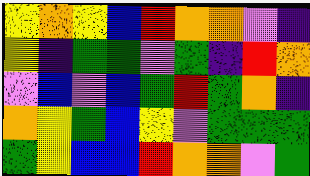[["yellow", "orange", "yellow", "blue", "red", "orange", "orange", "violet", "indigo"], ["yellow", "indigo", "green", "green", "violet", "green", "indigo", "red", "orange"], ["violet", "blue", "violet", "blue", "green", "red", "green", "orange", "indigo"], ["orange", "yellow", "green", "blue", "yellow", "violet", "green", "green", "green"], ["green", "yellow", "blue", "blue", "red", "orange", "orange", "violet", "green"]]